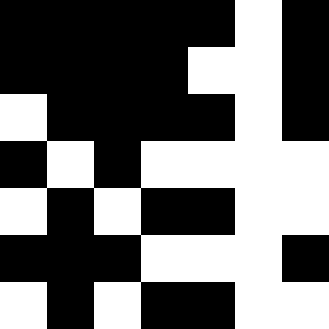[["black", "black", "black", "black", "black", "white", "black"], ["black", "black", "black", "black", "white", "white", "black"], ["white", "black", "black", "black", "black", "white", "black"], ["black", "white", "black", "white", "white", "white", "white"], ["white", "black", "white", "black", "black", "white", "white"], ["black", "black", "black", "white", "white", "white", "black"], ["white", "black", "white", "black", "black", "white", "white"]]